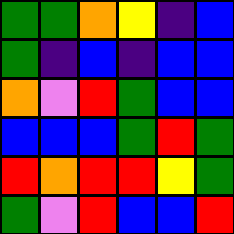[["green", "green", "orange", "yellow", "indigo", "blue"], ["green", "indigo", "blue", "indigo", "blue", "blue"], ["orange", "violet", "red", "green", "blue", "blue"], ["blue", "blue", "blue", "green", "red", "green"], ["red", "orange", "red", "red", "yellow", "green"], ["green", "violet", "red", "blue", "blue", "red"]]